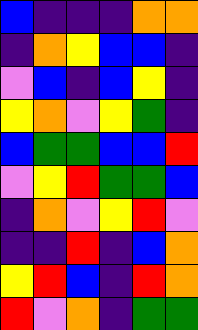[["blue", "indigo", "indigo", "indigo", "orange", "orange"], ["indigo", "orange", "yellow", "blue", "blue", "indigo"], ["violet", "blue", "indigo", "blue", "yellow", "indigo"], ["yellow", "orange", "violet", "yellow", "green", "indigo"], ["blue", "green", "green", "blue", "blue", "red"], ["violet", "yellow", "red", "green", "green", "blue"], ["indigo", "orange", "violet", "yellow", "red", "violet"], ["indigo", "indigo", "red", "indigo", "blue", "orange"], ["yellow", "red", "blue", "indigo", "red", "orange"], ["red", "violet", "orange", "indigo", "green", "green"]]